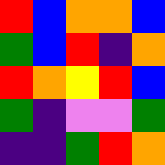[["red", "blue", "orange", "orange", "blue"], ["green", "blue", "red", "indigo", "orange"], ["red", "orange", "yellow", "red", "blue"], ["green", "indigo", "violet", "violet", "green"], ["indigo", "indigo", "green", "red", "orange"]]